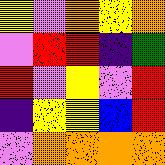[["yellow", "violet", "orange", "yellow", "orange"], ["violet", "red", "red", "indigo", "green"], ["red", "violet", "yellow", "violet", "red"], ["indigo", "yellow", "yellow", "blue", "red"], ["violet", "orange", "orange", "orange", "orange"]]